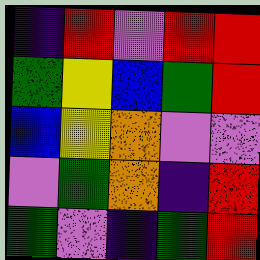[["indigo", "red", "violet", "red", "red"], ["green", "yellow", "blue", "green", "red"], ["blue", "yellow", "orange", "violet", "violet"], ["violet", "green", "orange", "indigo", "red"], ["green", "violet", "indigo", "green", "red"]]